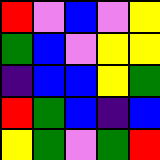[["red", "violet", "blue", "violet", "yellow"], ["green", "blue", "violet", "yellow", "yellow"], ["indigo", "blue", "blue", "yellow", "green"], ["red", "green", "blue", "indigo", "blue"], ["yellow", "green", "violet", "green", "red"]]